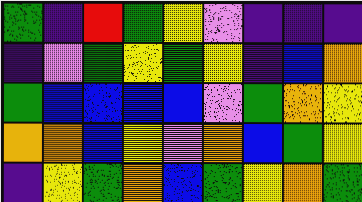[["green", "indigo", "red", "green", "yellow", "violet", "indigo", "indigo", "indigo"], ["indigo", "violet", "green", "yellow", "green", "yellow", "indigo", "blue", "orange"], ["green", "blue", "blue", "blue", "blue", "violet", "green", "orange", "yellow"], ["orange", "orange", "blue", "yellow", "violet", "orange", "blue", "green", "yellow"], ["indigo", "yellow", "green", "orange", "blue", "green", "yellow", "orange", "green"]]